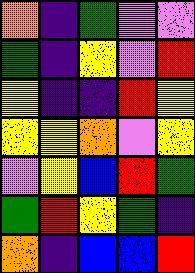[["orange", "indigo", "green", "violet", "violet"], ["green", "indigo", "yellow", "violet", "red"], ["yellow", "indigo", "indigo", "red", "yellow"], ["yellow", "yellow", "orange", "violet", "yellow"], ["violet", "yellow", "blue", "red", "green"], ["green", "red", "yellow", "green", "indigo"], ["orange", "indigo", "blue", "blue", "red"]]